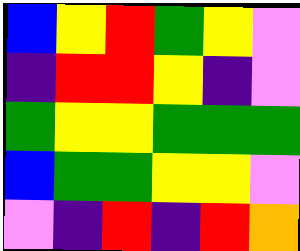[["blue", "yellow", "red", "green", "yellow", "violet"], ["indigo", "red", "red", "yellow", "indigo", "violet"], ["green", "yellow", "yellow", "green", "green", "green"], ["blue", "green", "green", "yellow", "yellow", "violet"], ["violet", "indigo", "red", "indigo", "red", "orange"]]